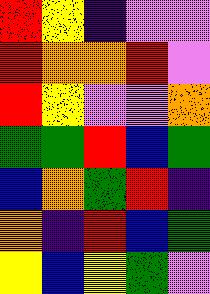[["red", "yellow", "indigo", "violet", "violet"], ["red", "orange", "orange", "red", "violet"], ["red", "yellow", "violet", "violet", "orange"], ["green", "green", "red", "blue", "green"], ["blue", "orange", "green", "red", "indigo"], ["orange", "indigo", "red", "blue", "green"], ["yellow", "blue", "yellow", "green", "violet"]]